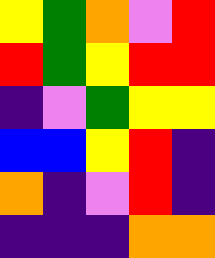[["yellow", "green", "orange", "violet", "red"], ["red", "green", "yellow", "red", "red"], ["indigo", "violet", "green", "yellow", "yellow"], ["blue", "blue", "yellow", "red", "indigo"], ["orange", "indigo", "violet", "red", "indigo"], ["indigo", "indigo", "indigo", "orange", "orange"]]